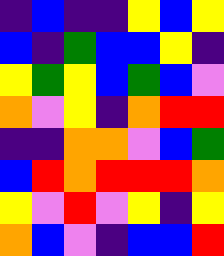[["indigo", "blue", "indigo", "indigo", "yellow", "blue", "yellow"], ["blue", "indigo", "green", "blue", "blue", "yellow", "indigo"], ["yellow", "green", "yellow", "blue", "green", "blue", "violet"], ["orange", "violet", "yellow", "indigo", "orange", "red", "red"], ["indigo", "indigo", "orange", "orange", "violet", "blue", "green"], ["blue", "red", "orange", "red", "red", "red", "orange"], ["yellow", "violet", "red", "violet", "yellow", "indigo", "yellow"], ["orange", "blue", "violet", "indigo", "blue", "blue", "red"]]